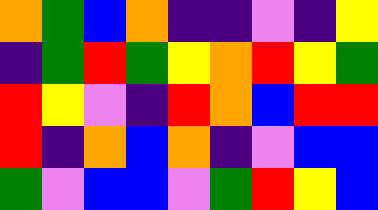[["orange", "green", "blue", "orange", "indigo", "indigo", "violet", "indigo", "yellow"], ["indigo", "green", "red", "green", "yellow", "orange", "red", "yellow", "green"], ["red", "yellow", "violet", "indigo", "red", "orange", "blue", "red", "red"], ["red", "indigo", "orange", "blue", "orange", "indigo", "violet", "blue", "blue"], ["green", "violet", "blue", "blue", "violet", "green", "red", "yellow", "blue"]]